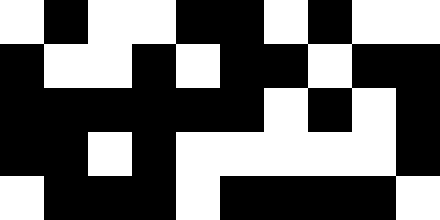[["white", "black", "white", "white", "black", "black", "white", "black", "white", "white"], ["black", "white", "white", "black", "white", "black", "black", "white", "black", "black"], ["black", "black", "black", "black", "black", "black", "white", "black", "white", "black"], ["black", "black", "white", "black", "white", "white", "white", "white", "white", "black"], ["white", "black", "black", "black", "white", "black", "black", "black", "black", "white"]]